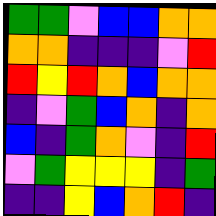[["green", "green", "violet", "blue", "blue", "orange", "orange"], ["orange", "orange", "indigo", "indigo", "indigo", "violet", "red"], ["red", "yellow", "red", "orange", "blue", "orange", "orange"], ["indigo", "violet", "green", "blue", "orange", "indigo", "orange"], ["blue", "indigo", "green", "orange", "violet", "indigo", "red"], ["violet", "green", "yellow", "yellow", "yellow", "indigo", "green"], ["indigo", "indigo", "yellow", "blue", "orange", "red", "indigo"]]